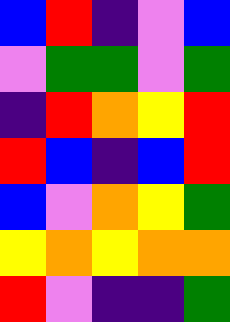[["blue", "red", "indigo", "violet", "blue"], ["violet", "green", "green", "violet", "green"], ["indigo", "red", "orange", "yellow", "red"], ["red", "blue", "indigo", "blue", "red"], ["blue", "violet", "orange", "yellow", "green"], ["yellow", "orange", "yellow", "orange", "orange"], ["red", "violet", "indigo", "indigo", "green"]]